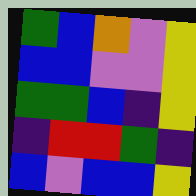[["green", "blue", "orange", "violet", "yellow"], ["blue", "blue", "violet", "violet", "yellow"], ["green", "green", "blue", "indigo", "yellow"], ["indigo", "red", "red", "green", "indigo"], ["blue", "violet", "blue", "blue", "yellow"]]